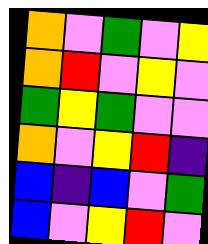[["orange", "violet", "green", "violet", "yellow"], ["orange", "red", "violet", "yellow", "violet"], ["green", "yellow", "green", "violet", "violet"], ["orange", "violet", "yellow", "red", "indigo"], ["blue", "indigo", "blue", "violet", "green"], ["blue", "violet", "yellow", "red", "violet"]]